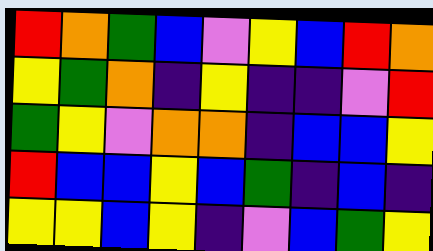[["red", "orange", "green", "blue", "violet", "yellow", "blue", "red", "orange"], ["yellow", "green", "orange", "indigo", "yellow", "indigo", "indigo", "violet", "red"], ["green", "yellow", "violet", "orange", "orange", "indigo", "blue", "blue", "yellow"], ["red", "blue", "blue", "yellow", "blue", "green", "indigo", "blue", "indigo"], ["yellow", "yellow", "blue", "yellow", "indigo", "violet", "blue", "green", "yellow"]]